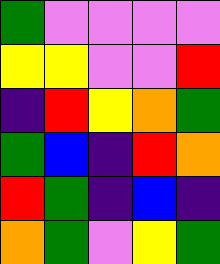[["green", "violet", "violet", "violet", "violet"], ["yellow", "yellow", "violet", "violet", "red"], ["indigo", "red", "yellow", "orange", "green"], ["green", "blue", "indigo", "red", "orange"], ["red", "green", "indigo", "blue", "indigo"], ["orange", "green", "violet", "yellow", "green"]]